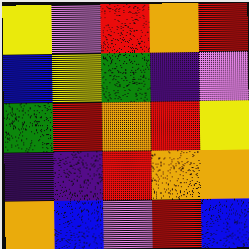[["yellow", "violet", "red", "orange", "red"], ["blue", "yellow", "green", "indigo", "violet"], ["green", "red", "orange", "red", "yellow"], ["indigo", "indigo", "red", "orange", "orange"], ["orange", "blue", "violet", "red", "blue"]]